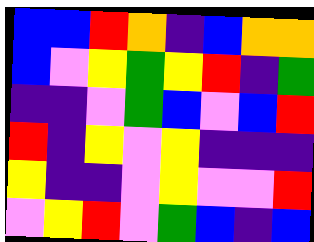[["blue", "blue", "red", "orange", "indigo", "blue", "orange", "orange"], ["blue", "violet", "yellow", "green", "yellow", "red", "indigo", "green"], ["indigo", "indigo", "violet", "green", "blue", "violet", "blue", "red"], ["red", "indigo", "yellow", "violet", "yellow", "indigo", "indigo", "indigo"], ["yellow", "indigo", "indigo", "violet", "yellow", "violet", "violet", "red"], ["violet", "yellow", "red", "violet", "green", "blue", "indigo", "blue"]]